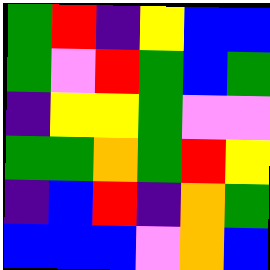[["green", "red", "indigo", "yellow", "blue", "blue"], ["green", "violet", "red", "green", "blue", "green"], ["indigo", "yellow", "yellow", "green", "violet", "violet"], ["green", "green", "orange", "green", "red", "yellow"], ["indigo", "blue", "red", "indigo", "orange", "green"], ["blue", "blue", "blue", "violet", "orange", "blue"]]